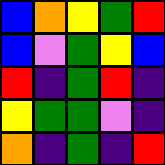[["blue", "orange", "yellow", "green", "red"], ["blue", "violet", "green", "yellow", "blue"], ["red", "indigo", "green", "red", "indigo"], ["yellow", "green", "green", "violet", "indigo"], ["orange", "indigo", "green", "indigo", "red"]]